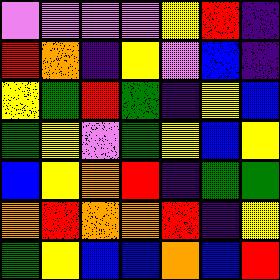[["violet", "violet", "violet", "violet", "yellow", "red", "indigo"], ["red", "orange", "indigo", "yellow", "violet", "blue", "indigo"], ["yellow", "green", "red", "green", "indigo", "yellow", "blue"], ["green", "yellow", "violet", "green", "yellow", "blue", "yellow"], ["blue", "yellow", "orange", "red", "indigo", "green", "green"], ["orange", "red", "orange", "orange", "red", "indigo", "yellow"], ["green", "yellow", "blue", "blue", "orange", "blue", "red"]]